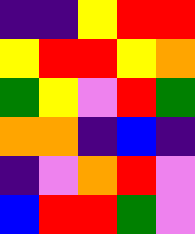[["indigo", "indigo", "yellow", "red", "red"], ["yellow", "red", "red", "yellow", "orange"], ["green", "yellow", "violet", "red", "green"], ["orange", "orange", "indigo", "blue", "indigo"], ["indigo", "violet", "orange", "red", "violet"], ["blue", "red", "red", "green", "violet"]]